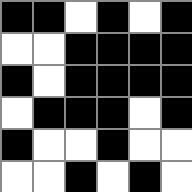[["black", "black", "white", "black", "white", "black"], ["white", "white", "black", "black", "black", "black"], ["black", "white", "black", "black", "black", "black"], ["white", "black", "black", "black", "white", "black"], ["black", "white", "white", "black", "white", "white"], ["white", "white", "black", "white", "black", "white"]]